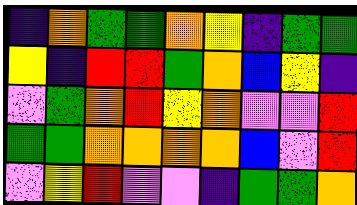[["indigo", "orange", "green", "green", "orange", "yellow", "indigo", "green", "green"], ["yellow", "indigo", "red", "red", "green", "orange", "blue", "yellow", "indigo"], ["violet", "green", "orange", "red", "yellow", "orange", "violet", "violet", "red"], ["green", "green", "orange", "orange", "orange", "orange", "blue", "violet", "red"], ["violet", "yellow", "red", "violet", "violet", "indigo", "green", "green", "orange"]]